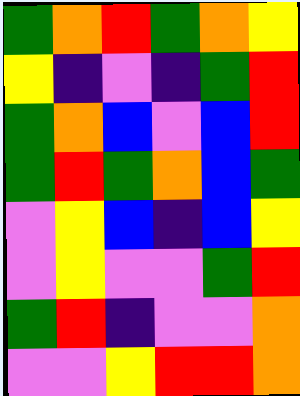[["green", "orange", "red", "green", "orange", "yellow"], ["yellow", "indigo", "violet", "indigo", "green", "red"], ["green", "orange", "blue", "violet", "blue", "red"], ["green", "red", "green", "orange", "blue", "green"], ["violet", "yellow", "blue", "indigo", "blue", "yellow"], ["violet", "yellow", "violet", "violet", "green", "red"], ["green", "red", "indigo", "violet", "violet", "orange"], ["violet", "violet", "yellow", "red", "red", "orange"]]